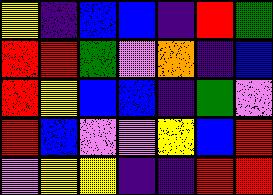[["yellow", "indigo", "blue", "blue", "indigo", "red", "green"], ["red", "red", "green", "violet", "orange", "indigo", "blue"], ["red", "yellow", "blue", "blue", "indigo", "green", "violet"], ["red", "blue", "violet", "violet", "yellow", "blue", "red"], ["violet", "yellow", "yellow", "indigo", "indigo", "red", "red"]]